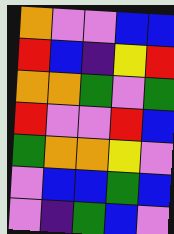[["orange", "violet", "violet", "blue", "blue"], ["red", "blue", "indigo", "yellow", "red"], ["orange", "orange", "green", "violet", "green"], ["red", "violet", "violet", "red", "blue"], ["green", "orange", "orange", "yellow", "violet"], ["violet", "blue", "blue", "green", "blue"], ["violet", "indigo", "green", "blue", "violet"]]